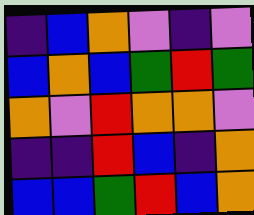[["indigo", "blue", "orange", "violet", "indigo", "violet"], ["blue", "orange", "blue", "green", "red", "green"], ["orange", "violet", "red", "orange", "orange", "violet"], ["indigo", "indigo", "red", "blue", "indigo", "orange"], ["blue", "blue", "green", "red", "blue", "orange"]]